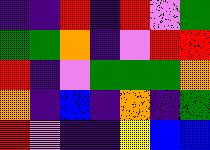[["indigo", "indigo", "red", "indigo", "red", "violet", "green"], ["green", "green", "orange", "indigo", "violet", "red", "red"], ["red", "indigo", "violet", "green", "green", "green", "orange"], ["orange", "indigo", "blue", "indigo", "orange", "indigo", "green"], ["red", "violet", "indigo", "indigo", "yellow", "blue", "blue"]]